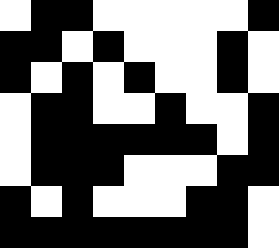[["white", "black", "black", "white", "white", "white", "white", "white", "black"], ["black", "black", "white", "black", "white", "white", "white", "black", "white"], ["black", "white", "black", "white", "black", "white", "white", "black", "white"], ["white", "black", "black", "white", "white", "black", "white", "white", "black"], ["white", "black", "black", "black", "black", "black", "black", "white", "black"], ["white", "black", "black", "black", "white", "white", "white", "black", "black"], ["black", "white", "black", "white", "white", "white", "black", "black", "white"], ["black", "black", "black", "black", "black", "black", "black", "black", "white"]]